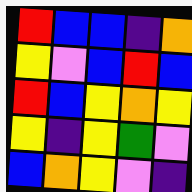[["red", "blue", "blue", "indigo", "orange"], ["yellow", "violet", "blue", "red", "blue"], ["red", "blue", "yellow", "orange", "yellow"], ["yellow", "indigo", "yellow", "green", "violet"], ["blue", "orange", "yellow", "violet", "indigo"]]